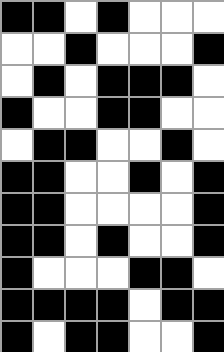[["black", "black", "white", "black", "white", "white", "white"], ["white", "white", "black", "white", "white", "white", "black"], ["white", "black", "white", "black", "black", "black", "white"], ["black", "white", "white", "black", "black", "white", "white"], ["white", "black", "black", "white", "white", "black", "white"], ["black", "black", "white", "white", "black", "white", "black"], ["black", "black", "white", "white", "white", "white", "black"], ["black", "black", "white", "black", "white", "white", "black"], ["black", "white", "white", "white", "black", "black", "white"], ["black", "black", "black", "black", "white", "black", "black"], ["black", "white", "black", "black", "white", "white", "black"]]